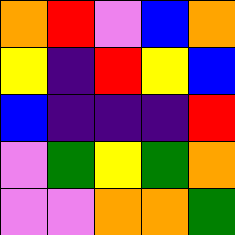[["orange", "red", "violet", "blue", "orange"], ["yellow", "indigo", "red", "yellow", "blue"], ["blue", "indigo", "indigo", "indigo", "red"], ["violet", "green", "yellow", "green", "orange"], ["violet", "violet", "orange", "orange", "green"]]